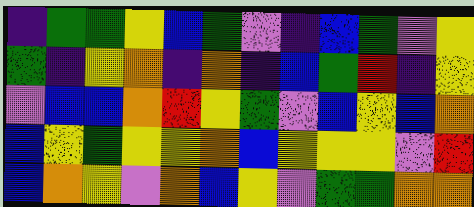[["indigo", "green", "green", "yellow", "blue", "green", "violet", "indigo", "blue", "green", "violet", "yellow"], ["green", "indigo", "yellow", "orange", "indigo", "orange", "indigo", "blue", "green", "red", "indigo", "yellow"], ["violet", "blue", "blue", "orange", "red", "yellow", "green", "violet", "blue", "yellow", "blue", "orange"], ["blue", "yellow", "green", "yellow", "yellow", "orange", "blue", "yellow", "yellow", "yellow", "violet", "red"], ["blue", "orange", "yellow", "violet", "orange", "blue", "yellow", "violet", "green", "green", "orange", "orange"]]